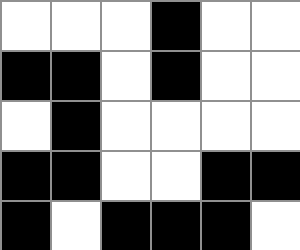[["white", "white", "white", "black", "white", "white"], ["black", "black", "white", "black", "white", "white"], ["white", "black", "white", "white", "white", "white"], ["black", "black", "white", "white", "black", "black"], ["black", "white", "black", "black", "black", "white"]]